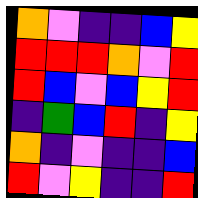[["orange", "violet", "indigo", "indigo", "blue", "yellow"], ["red", "red", "red", "orange", "violet", "red"], ["red", "blue", "violet", "blue", "yellow", "red"], ["indigo", "green", "blue", "red", "indigo", "yellow"], ["orange", "indigo", "violet", "indigo", "indigo", "blue"], ["red", "violet", "yellow", "indigo", "indigo", "red"]]